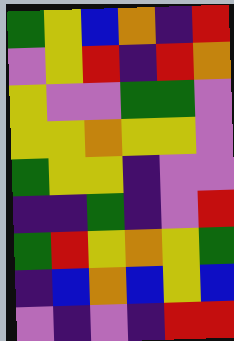[["green", "yellow", "blue", "orange", "indigo", "red"], ["violet", "yellow", "red", "indigo", "red", "orange"], ["yellow", "violet", "violet", "green", "green", "violet"], ["yellow", "yellow", "orange", "yellow", "yellow", "violet"], ["green", "yellow", "yellow", "indigo", "violet", "violet"], ["indigo", "indigo", "green", "indigo", "violet", "red"], ["green", "red", "yellow", "orange", "yellow", "green"], ["indigo", "blue", "orange", "blue", "yellow", "blue"], ["violet", "indigo", "violet", "indigo", "red", "red"]]